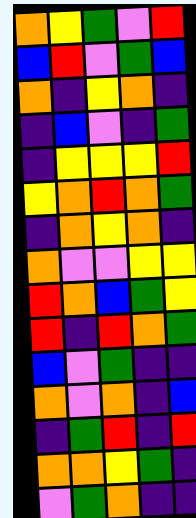[["orange", "yellow", "green", "violet", "red"], ["blue", "red", "violet", "green", "blue"], ["orange", "indigo", "yellow", "orange", "indigo"], ["indigo", "blue", "violet", "indigo", "green"], ["indigo", "yellow", "yellow", "yellow", "red"], ["yellow", "orange", "red", "orange", "green"], ["indigo", "orange", "yellow", "orange", "indigo"], ["orange", "violet", "violet", "yellow", "yellow"], ["red", "orange", "blue", "green", "yellow"], ["red", "indigo", "red", "orange", "green"], ["blue", "violet", "green", "indigo", "indigo"], ["orange", "violet", "orange", "indigo", "blue"], ["indigo", "green", "red", "indigo", "red"], ["orange", "orange", "yellow", "green", "indigo"], ["violet", "green", "orange", "indigo", "indigo"]]